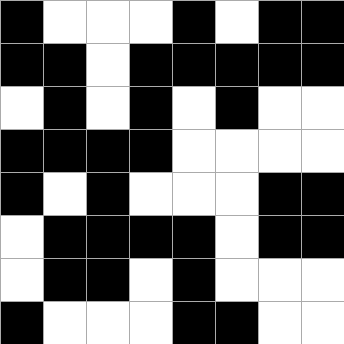[["black", "white", "white", "white", "black", "white", "black", "black"], ["black", "black", "white", "black", "black", "black", "black", "black"], ["white", "black", "white", "black", "white", "black", "white", "white"], ["black", "black", "black", "black", "white", "white", "white", "white"], ["black", "white", "black", "white", "white", "white", "black", "black"], ["white", "black", "black", "black", "black", "white", "black", "black"], ["white", "black", "black", "white", "black", "white", "white", "white"], ["black", "white", "white", "white", "black", "black", "white", "white"]]